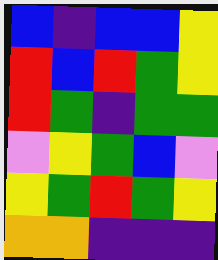[["blue", "indigo", "blue", "blue", "yellow"], ["red", "blue", "red", "green", "yellow"], ["red", "green", "indigo", "green", "green"], ["violet", "yellow", "green", "blue", "violet"], ["yellow", "green", "red", "green", "yellow"], ["orange", "orange", "indigo", "indigo", "indigo"]]